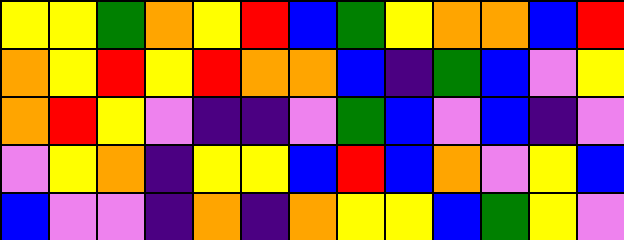[["yellow", "yellow", "green", "orange", "yellow", "red", "blue", "green", "yellow", "orange", "orange", "blue", "red"], ["orange", "yellow", "red", "yellow", "red", "orange", "orange", "blue", "indigo", "green", "blue", "violet", "yellow"], ["orange", "red", "yellow", "violet", "indigo", "indigo", "violet", "green", "blue", "violet", "blue", "indigo", "violet"], ["violet", "yellow", "orange", "indigo", "yellow", "yellow", "blue", "red", "blue", "orange", "violet", "yellow", "blue"], ["blue", "violet", "violet", "indigo", "orange", "indigo", "orange", "yellow", "yellow", "blue", "green", "yellow", "violet"]]